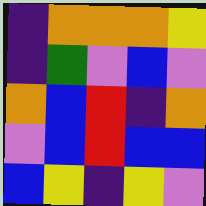[["indigo", "orange", "orange", "orange", "yellow"], ["indigo", "green", "violet", "blue", "violet"], ["orange", "blue", "red", "indigo", "orange"], ["violet", "blue", "red", "blue", "blue"], ["blue", "yellow", "indigo", "yellow", "violet"]]